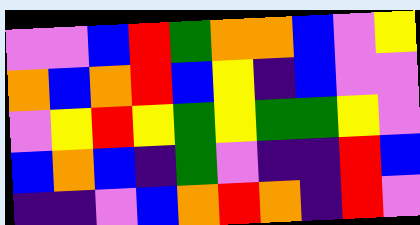[["violet", "violet", "blue", "red", "green", "orange", "orange", "blue", "violet", "yellow"], ["orange", "blue", "orange", "red", "blue", "yellow", "indigo", "blue", "violet", "violet"], ["violet", "yellow", "red", "yellow", "green", "yellow", "green", "green", "yellow", "violet"], ["blue", "orange", "blue", "indigo", "green", "violet", "indigo", "indigo", "red", "blue"], ["indigo", "indigo", "violet", "blue", "orange", "red", "orange", "indigo", "red", "violet"]]